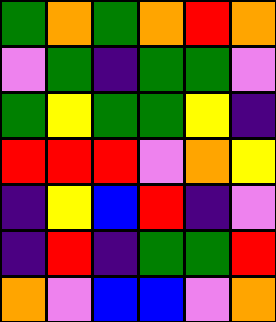[["green", "orange", "green", "orange", "red", "orange"], ["violet", "green", "indigo", "green", "green", "violet"], ["green", "yellow", "green", "green", "yellow", "indigo"], ["red", "red", "red", "violet", "orange", "yellow"], ["indigo", "yellow", "blue", "red", "indigo", "violet"], ["indigo", "red", "indigo", "green", "green", "red"], ["orange", "violet", "blue", "blue", "violet", "orange"]]